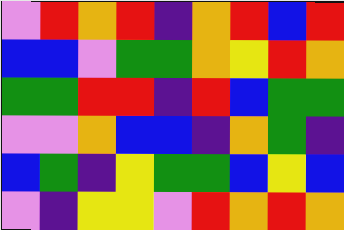[["violet", "red", "orange", "red", "indigo", "orange", "red", "blue", "red"], ["blue", "blue", "violet", "green", "green", "orange", "yellow", "red", "orange"], ["green", "green", "red", "red", "indigo", "red", "blue", "green", "green"], ["violet", "violet", "orange", "blue", "blue", "indigo", "orange", "green", "indigo"], ["blue", "green", "indigo", "yellow", "green", "green", "blue", "yellow", "blue"], ["violet", "indigo", "yellow", "yellow", "violet", "red", "orange", "red", "orange"]]